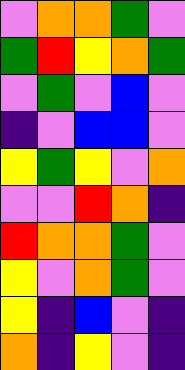[["violet", "orange", "orange", "green", "violet"], ["green", "red", "yellow", "orange", "green"], ["violet", "green", "violet", "blue", "violet"], ["indigo", "violet", "blue", "blue", "violet"], ["yellow", "green", "yellow", "violet", "orange"], ["violet", "violet", "red", "orange", "indigo"], ["red", "orange", "orange", "green", "violet"], ["yellow", "violet", "orange", "green", "violet"], ["yellow", "indigo", "blue", "violet", "indigo"], ["orange", "indigo", "yellow", "violet", "indigo"]]